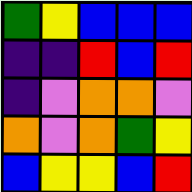[["green", "yellow", "blue", "blue", "blue"], ["indigo", "indigo", "red", "blue", "red"], ["indigo", "violet", "orange", "orange", "violet"], ["orange", "violet", "orange", "green", "yellow"], ["blue", "yellow", "yellow", "blue", "red"]]